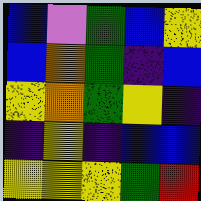[["blue", "violet", "green", "blue", "yellow"], ["blue", "orange", "green", "indigo", "blue"], ["yellow", "orange", "green", "yellow", "indigo"], ["indigo", "yellow", "indigo", "blue", "blue"], ["yellow", "yellow", "yellow", "green", "red"]]